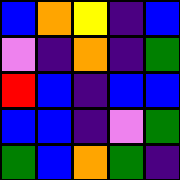[["blue", "orange", "yellow", "indigo", "blue"], ["violet", "indigo", "orange", "indigo", "green"], ["red", "blue", "indigo", "blue", "blue"], ["blue", "blue", "indigo", "violet", "green"], ["green", "blue", "orange", "green", "indigo"]]